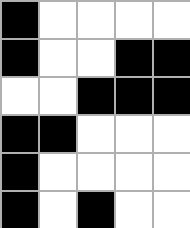[["black", "white", "white", "white", "white"], ["black", "white", "white", "black", "black"], ["white", "white", "black", "black", "black"], ["black", "black", "white", "white", "white"], ["black", "white", "white", "white", "white"], ["black", "white", "black", "white", "white"]]